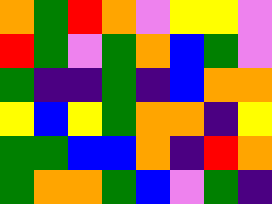[["orange", "green", "red", "orange", "violet", "yellow", "yellow", "violet"], ["red", "green", "violet", "green", "orange", "blue", "green", "violet"], ["green", "indigo", "indigo", "green", "indigo", "blue", "orange", "orange"], ["yellow", "blue", "yellow", "green", "orange", "orange", "indigo", "yellow"], ["green", "green", "blue", "blue", "orange", "indigo", "red", "orange"], ["green", "orange", "orange", "green", "blue", "violet", "green", "indigo"]]